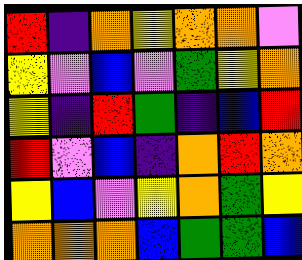[["red", "indigo", "orange", "yellow", "orange", "orange", "violet"], ["yellow", "violet", "blue", "violet", "green", "yellow", "orange"], ["yellow", "indigo", "red", "green", "indigo", "blue", "red"], ["red", "violet", "blue", "indigo", "orange", "red", "orange"], ["yellow", "blue", "violet", "yellow", "orange", "green", "yellow"], ["orange", "orange", "orange", "blue", "green", "green", "blue"]]